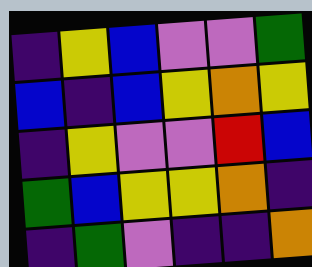[["indigo", "yellow", "blue", "violet", "violet", "green"], ["blue", "indigo", "blue", "yellow", "orange", "yellow"], ["indigo", "yellow", "violet", "violet", "red", "blue"], ["green", "blue", "yellow", "yellow", "orange", "indigo"], ["indigo", "green", "violet", "indigo", "indigo", "orange"]]